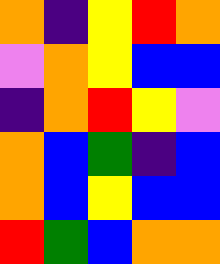[["orange", "indigo", "yellow", "red", "orange"], ["violet", "orange", "yellow", "blue", "blue"], ["indigo", "orange", "red", "yellow", "violet"], ["orange", "blue", "green", "indigo", "blue"], ["orange", "blue", "yellow", "blue", "blue"], ["red", "green", "blue", "orange", "orange"]]